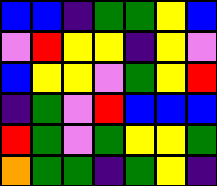[["blue", "blue", "indigo", "green", "green", "yellow", "blue"], ["violet", "red", "yellow", "yellow", "indigo", "yellow", "violet"], ["blue", "yellow", "yellow", "violet", "green", "yellow", "red"], ["indigo", "green", "violet", "red", "blue", "blue", "blue"], ["red", "green", "violet", "green", "yellow", "yellow", "green"], ["orange", "green", "green", "indigo", "green", "yellow", "indigo"]]